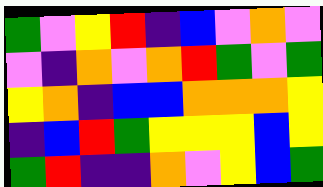[["green", "violet", "yellow", "red", "indigo", "blue", "violet", "orange", "violet"], ["violet", "indigo", "orange", "violet", "orange", "red", "green", "violet", "green"], ["yellow", "orange", "indigo", "blue", "blue", "orange", "orange", "orange", "yellow"], ["indigo", "blue", "red", "green", "yellow", "yellow", "yellow", "blue", "yellow"], ["green", "red", "indigo", "indigo", "orange", "violet", "yellow", "blue", "green"]]